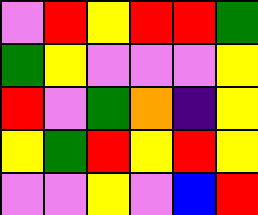[["violet", "red", "yellow", "red", "red", "green"], ["green", "yellow", "violet", "violet", "violet", "yellow"], ["red", "violet", "green", "orange", "indigo", "yellow"], ["yellow", "green", "red", "yellow", "red", "yellow"], ["violet", "violet", "yellow", "violet", "blue", "red"]]